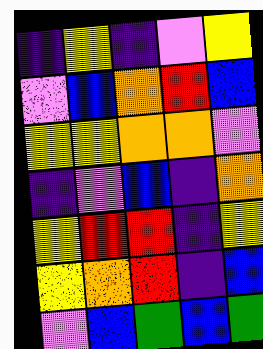[["indigo", "yellow", "indigo", "violet", "yellow"], ["violet", "blue", "orange", "red", "blue"], ["yellow", "yellow", "orange", "orange", "violet"], ["indigo", "violet", "blue", "indigo", "orange"], ["yellow", "red", "red", "indigo", "yellow"], ["yellow", "orange", "red", "indigo", "blue"], ["violet", "blue", "green", "blue", "green"]]